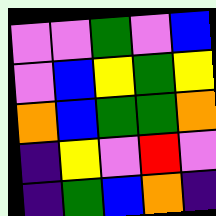[["violet", "violet", "green", "violet", "blue"], ["violet", "blue", "yellow", "green", "yellow"], ["orange", "blue", "green", "green", "orange"], ["indigo", "yellow", "violet", "red", "violet"], ["indigo", "green", "blue", "orange", "indigo"]]